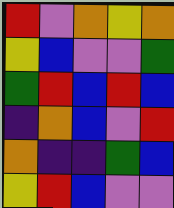[["red", "violet", "orange", "yellow", "orange"], ["yellow", "blue", "violet", "violet", "green"], ["green", "red", "blue", "red", "blue"], ["indigo", "orange", "blue", "violet", "red"], ["orange", "indigo", "indigo", "green", "blue"], ["yellow", "red", "blue", "violet", "violet"]]